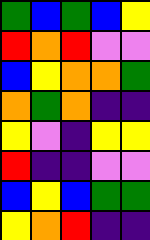[["green", "blue", "green", "blue", "yellow"], ["red", "orange", "red", "violet", "violet"], ["blue", "yellow", "orange", "orange", "green"], ["orange", "green", "orange", "indigo", "indigo"], ["yellow", "violet", "indigo", "yellow", "yellow"], ["red", "indigo", "indigo", "violet", "violet"], ["blue", "yellow", "blue", "green", "green"], ["yellow", "orange", "red", "indigo", "indigo"]]